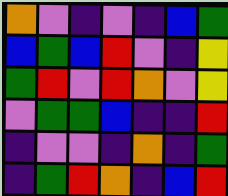[["orange", "violet", "indigo", "violet", "indigo", "blue", "green"], ["blue", "green", "blue", "red", "violet", "indigo", "yellow"], ["green", "red", "violet", "red", "orange", "violet", "yellow"], ["violet", "green", "green", "blue", "indigo", "indigo", "red"], ["indigo", "violet", "violet", "indigo", "orange", "indigo", "green"], ["indigo", "green", "red", "orange", "indigo", "blue", "red"]]